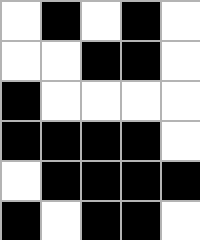[["white", "black", "white", "black", "white"], ["white", "white", "black", "black", "white"], ["black", "white", "white", "white", "white"], ["black", "black", "black", "black", "white"], ["white", "black", "black", "black", "black"], ["black", "white", "black", "black", "white"]]